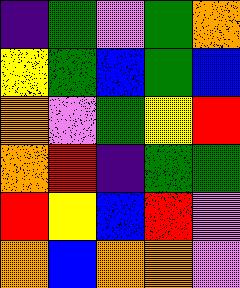[["indigo", "green", "violet", "green", "orange"], ["yellow", "green", "blue", "green", "blue"], ["orange", "violet", "green", "yellow", "red"], ["orange", "red", "indigo", "green", "green"], ["red", "yellow", "blue", "red", "violet"], ["orange", "blue", "orange", "orange", "violet"]]